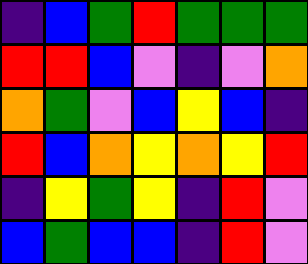[["indigo", "blue", "green", "red", "green", "green", "green"], ["red", "red", "blue", "violet", "indigo", "violet", "orange"], ["orange", "green", "violet", "blue", "yellow", "blue", "indigo"], ["red", "blue", "orange", "yellow", "orange", "yellow", "red"], ["indigo", "yellow", "green", "yellow", "indigo", "red", "violet"], ["blue", "green", "blue", "blue", "indigo", "red", "violet"]]